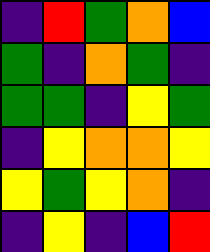[["indigo", "red", "green", "orange", "blue"], ["green", "indigo", "orange", "green", "indigo"], ["green", "green", "indigo", "yellow", "green"], ["indigo", "yellow", "orange", "orange", "yellow"], ["yellow", "green", "yellow", "orange", "indigo"], ["indigo", "yellow", "indigo", "blue", "red"]]